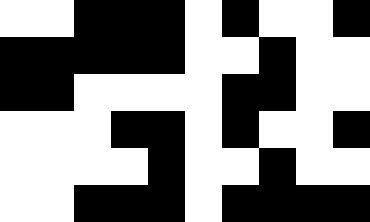[["white", "white", "black", "black", "black", "white", "black", "white", "white", "black"], ["black", "black", "black", "black", "black", "white", "white", "black", "white", "white"], ["black", "black", "white", "white", "white", "white", "black", "black", "white", "white"], ["white", "white", "white", "black", "black", "white", "black", "white", "white", "black"], ["white", "white", "white", "white", "black", "white", "white", "black", "white", "white"], ["white", "white", "black", "black", "black", "white", "black", "black", "black", "black"]]